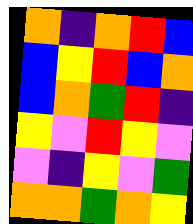[["orange", "indigo", "orange", "red", "blue"], ["blue", "yellow", "red", "blue", "orange"], ["blue", "orange", "green", "red", "indigo"], ["yellow", "violet", "red", "yellow", "violet"], ["violet", "indigo", "yellow", "violet", "green"], ["orange", "orange", "green", "orange", "yellow"]]